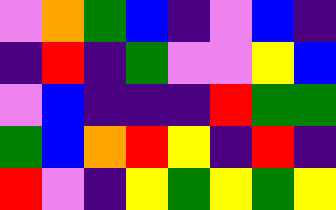[["violet", "orange", "green", "blue", "indigo", "violet", "blue", "indigo"], ["indigo", "red", "indigo", "green", "violet", "violet", "yellow", "blue"], ["violet", "blue", "indigo", "indigo", "indigo", "red", "green", "green"], ["green", "blue", "orange", "red", "yellow", "indigo", "red", "indigo"], ["red", "violet", "indigo", "yellow", "green", "yellow", "green", "yellow"]]